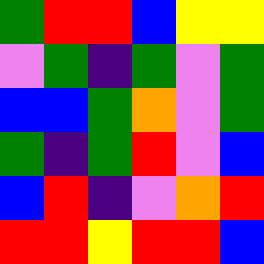[["green", "red", "red", "blue", "yellow", "yellow"], ["violet", "green", "indigo", "green", "violet", "green"], ["blue", "blue", "green", "orange", "violet", "green"], ["green", "indigo", "green", "red", "violet", "blue"], ["blue", "red", "indigo", "violet", "orange", "red"], ["red", "red", "yellow", "red", "red", "blue"]]